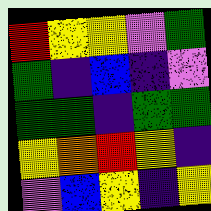[["red", "yellow", "yellow", "violet", "green"], ["green", "indigo", "blue", "indigo", "violet"], ["green", "green", "indigo", "green", "green"], ["yellow", "orange", "red", "yellow", "indigo"], ["violet", "blue", "yellow", "indigo", "yellow"]]